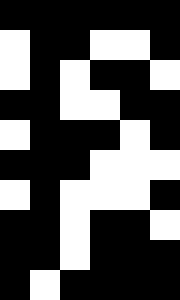[["black", "black", "black", "black", "black", "black"], ["white", "black", "black", "white", "white", "black"], ["white", "black", "white", "black", "black", "white"], ["black", "black", "white", "white", "black", "black"], ["white", "black", "black", "black", "white", "black"], ["black", "black", "black", "white", "white", "white"], ["white", "black", "white", "white", "white", "black"], ["black", "black", "white", "black", "black", "white"], ["black", "black", "white", "black", "black", "black"], ["black", "white", "black", "black", "black", "black"]]